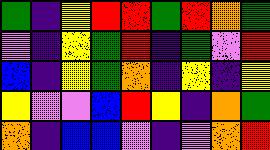[["green", "indigo", "yellow", "red", "red", "green", "red", "orange", "green"], ["violet", "indigo", "yellow", "green", "red", "indigo", "green", "violet", "red"], ["blue", "indigo", "yellow", "green", "orange", "indigo", "yellow", "indigo", "yellow"], ["yellow", "violet", "violet", "blue", "red", "yellow", "indigo", "orange", "green"], ["orange", "indigo", "blue", "blue", "violet", "indigo", "violet", "orange", "red"]]